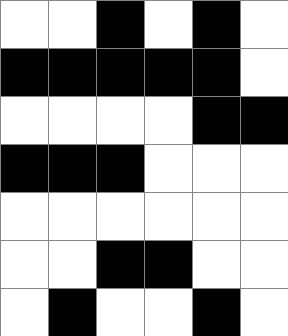[["white", "white", "black", "white", "black", "white"], ["black", "black", "black", "black", "black", "white"], ["white", "white", "white", "white", "black", "black"], ["black", "black", "black", "white", "white", "white"], ["white", "white", "white", "white", "white", "white"], ["white", "white", "black", "black", "white", "white"], ["white", "black", "white", "white", "black", "white"]]